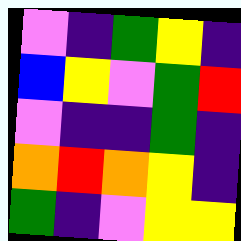[["violet", "indigo", "green", "yellow", "indigo"], ["blue", "yellow", "violet", "green", "red"], ["violet", "indigo", "indigo", "green", "indigo"], ["orange", "red", "orange", "yellow", "indigo"], ["green", "indigo", "violet", "yellow", "yellow"]]